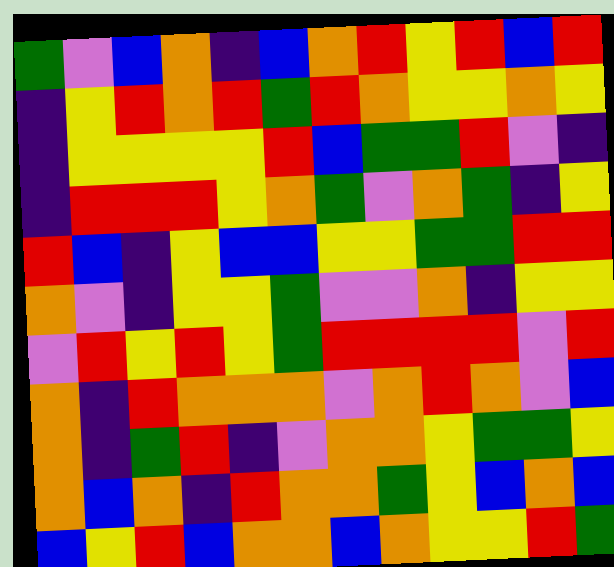[["green", "violet", "blue", "orange", "indigo", "blue", "orange", "red", "yellow", "red", "blue", "red"], ["indigo", "yellow", "red", "orange", "red", "green", "red", "orange", "yellow", "yellow", "orange", "yellow"], ["indigo", "yellow", "yellow", "yellow", "yellow", "red", "blue", "green", "green", "red", "violet", "indigo"], ["indigo", "red", "red", "red", "yellow", "orange", "green", "violet", "orange", "green", "indigo", "yellow"], ["red", "blue", "indigo", "yellow", "blue", "blue", "yellow", "yellow", "green", "green", "red", "red"], ["orange", "violet", "indigo", "yellow", "yellow", "green", "violet", "violet", "orange", "indigo", "yellow", "yellow"], ["violet", "red", "yellow", "red", "yellow", "green", "red", "red", "red", "red", "violet", "red"], ["orange", "indigo", "red", "orange", "orange", "orange", "violet", "orange", "red", "orange", "violet", "blue"], ["orange", "indigo", "green", "red", "indigo", "violet", "orange", "orange", "yellow", "green", "green", "yellow"], ["orange", "blue", "orange", "indigo", "red", "orange", "orange", "green", "yellow", "blue", "orange", "blue"], ["blue", "yellow", "red", "blue", "orange", "orange", "blue", "orange", "yellow", "yellow", "red", "green"]]